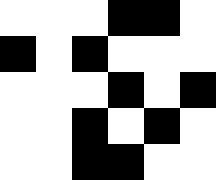[["white", "white", "white", "black", "black", "white"], ["black", "white", "black", "white", "white", "white"], ["white", "white", "white", "black", "white", "black"], ["white", "white", "black", "white", "black", "white"], ["white", "white", "black", "black", "white", "white"]]